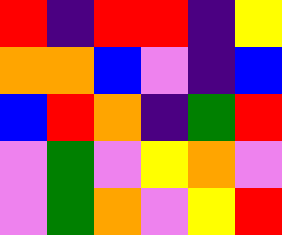[["red", "indigo", "red", "red", "indigo", "yellow"], ["orange", "orange", "blue", "violet", "indigo", "blue"], ["blue", "red", "orange", "indigo", "green", "red"], ["violet", "green", "violet", "yellow", "orange", "violet"], ["violet", "green", "orange", "violet", "yellow", "red"]]